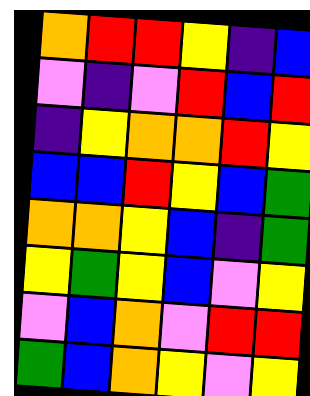[["orange", "red", "red", "yellow", "indigo", "blue"], ["violet", "indigo", "violet", "red", "blue", "red"], ["indigo", "yellow", "orange", "orange", "red", "yellow"], ["blue", "blue", "red", "yellow", "blue", "green"], ["orange", "orange", "yellow", "blue", "indigo", "green"], ["yellow", "green", "yellow", "blue", "violet", "yellow"], ["violet", "blue", "orange", "violet", "red", "red"], ["green", "blue", "orange", "yellow", "violet", "yellow"]]